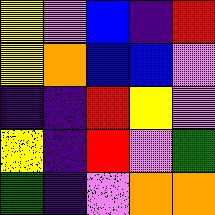[["yellow", "violet", "blue", "indigo", "red"], ["yellow", "orange", "blue", "blue", "violet"], ["indigo", "indigo", "red", "yellow", "violet"], ["yellow", "indigo", "red", "violet", "green"], ["green", "indigo", "violet", "orange", "orange"]]